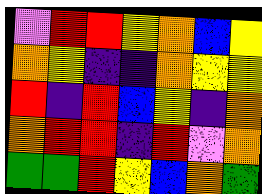[["violet", "red", "red", "yellow", "orange", "blue", "yellow"], ["orange", "yellow", "indigo", "indigo", "orange", "yellow", "yellow"], ["red", "indigo", "red", "blue", "yellow", "indigo", "orange"], ["orange", "red", "red", "indigo", "red", "violet", "orange"], ["green", "green", "red", "yellow", "blue", "orange", "green"]]